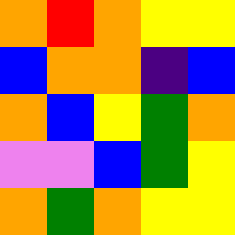[["orange", "red", "orange", "yellow", "yellow"], ["blue", "orange", "orange", "indigo", "blue"], ["orange", "blue", "yellow", "green", "orange"], ["violet", "violet", "blue", "green", "yellow"], ["orange", "green", "orange", "yellow", "yellow"]]